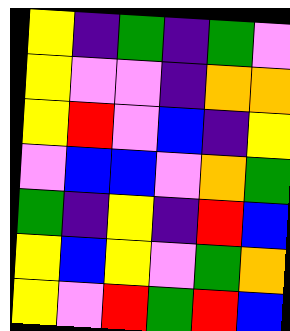[["yellow", "indigo", "green", "indigo", "green", "violet"], ["yellow", "violet", "violet", "indigo", "orange", "orange"], ["yellow", "red", "violet", "blue", "indigo", "yellow"], ["violet", "blue", "blue", "violet", "orange", "green"], ["green", "indigo", "yellow", "indigo", "red", "blue"], ["yellow", "blue", "yellow", "violet", "green", "orange"], ["yellow", "violet", "red", "green", "red", "blue"]]